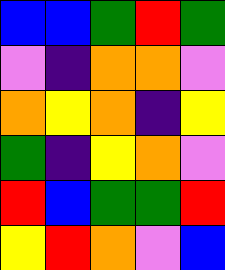[["blue", "blue", "green", "red", "green"], ["violet", "indigo", "orange", "orange", "violet"], ["orange", "yellow", "orange", "indigo", "yellow"], ["green", "indigo", "yellow", "orange", "violet"], ["red", "blue", "green", "green", "red"], ["yellow", "red", "orange", "violet", "blue"]]